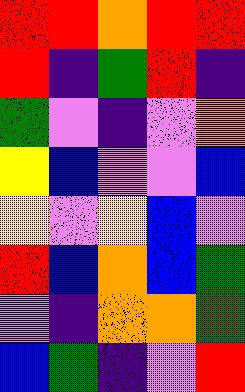[["red", "red", "orange", "red", "red"], ["red", "indigo", "green", "red", "indigo"], ["green", "violet", "indigo", "violet", "orange"], ["yellow", "blue", "violet", "violet", "blue"], ["yellow", "violet", "yellow", "blue", "violet"], ["red", "blue", "orange", "blue", "green"], ["violet", "indigo", "orange", "orange", "green"], ["blue", "green", "indigo", "violet", "red"]]